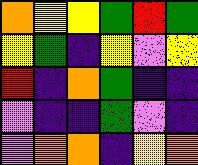[["orange", "yellow", "yellow", "green", "red", "green"], ["yellow", "green", "indigo", "yellow", "violet", "yellow"], ["red", "indigo", "orange", "green", "indigo", "indigo"], ["violet", "indigo", "indigo", "green", "violet", "indigo"], ["violet", "orange", "orange", "indigo", "yellow", "orange"]]